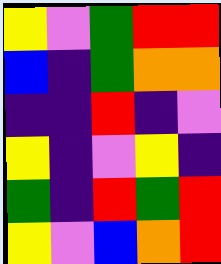[["yellow", "violet", "green", "red", "red"], ["blue", "indigo", "green", "orange", "orange"], ["indigo", "indigo", "red", "indigo", "violet"], ["yellow", "indigo", "violet", "yellow", "indigo"], ["green", "indigo", "red", "green", "red"], ["yellow", "violet", "blue", "orange", "red"]]